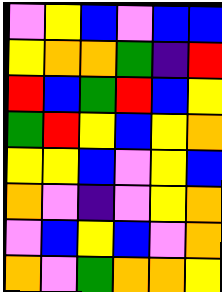[["violet", "yellow", "blue", "violet", "blue", "blue"], ["yellow", "orange", "orange", "green", "indigo", "red"], ["red", "blue", "green", "red", "blue", "yellow"], ["green", "red", "yellow", "blue", "yellow", "orange"], ["yellow", "yellow", "blue", "violet", "yellow", "blue"], ["orange", "violet", "indigo", "violet", "yellow", "orange"], ["violet", "blue", "yellow", "blue", "violet", "orange"], ["orange", "violet", "green", "orange", "orange", "yellow"]]